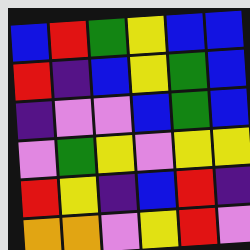[["blue", "red", "green", "yellow", "blue", "blue"], ["red", "indigo", "blue", "yellow", "green", "blue"], ["indigo", "violet", "violet", "blue", "green", "blue"], ["violet", "green", "yellow", "violet", "yellow", "yellow"], ["red", "yellow", "indigo", "blue", "red", "indigo"], ["orange", "orange", "violet", "yellow", "red", "violet"]]